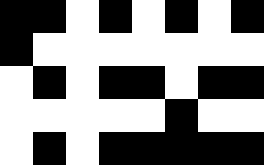[["black", "black", "white", "black", "white", "black", "white", "black"], ["black", "white", "white", "white", "white", "white", "white", "white"], ["white", "black", "white", "black", "black", "white", "black", "black"], ["white", "white", "white", "white", "white", "black", "white", "white"], ["white", "black", "white", "black", "black", "black", "black", "black"]]